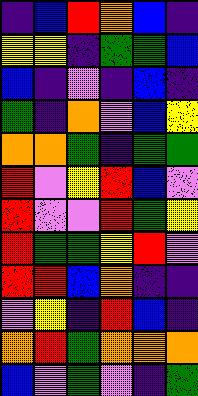[["indigo", "blue", "red", "orange", "blue", "indigo"], ["yellow", "yellow", "indigo", "green", "green", "blue"], ["blue", "indigo", "violet", "indigo", "blue", "indigo"], ["green", "indigo", "orange", "violet", "blue", "yellow"], ["orange", "orange", "green", "indigo", "green", "green"], ["red", "violet", "yellow", "red", "blue", "violet"], ["red", "violet", "violet", "red", "green", "yellow"], ["red", "green", "green", "yellow", "red", "violet"], ["red", "red", "blue", "orange", "indigo", "indigo"], ["violet", "yellow", "indigo", "red", "blue", "indigo"], ["orange", "red", "green", "orange", "orange", "orange"], ["blue", "violet", "green", "violet", "indigo", "green"]]